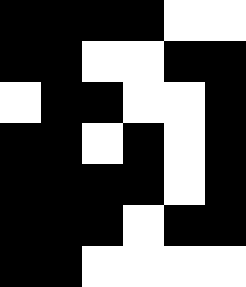[["black", "black", "black", "black", "white", "white"], ["black", "black", "white", "white", "black", "black"], ["white", "black", "black", "white", "white", "black"], ["black", "black", "white", "black", "white", "black"], ["black", "black", "black", "black", "white", "black"], ["black", "black", "black", "white", "black", "black"], ["black", "black", "white", "white", "white", "white"]]